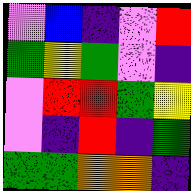[["violet", "blue", "indigo", "violet", "red"], ["green", "yellow", "green", "violet", "indigo"], ["violet", "red", "red", "green", "yellow"], ["violet", "indigo", "red", "indigo", "green"], ["green", "green", "orange", "orange", "indigo"]]